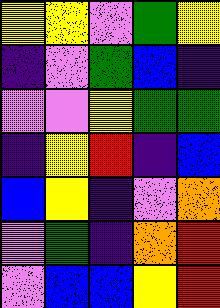[["yellow", "yellow", "violet", "green", "yellow"], ["indigo", "violet", "green", "blue", "indigo"], ["violet", "violet", "yellow", "green", "green"], ["indigo", "yellow", "red", "indigo", "blue"], ["blue", "yellow", "indigo", "violet", "orange"], ["violet", "green", "indigo", "orange", "red"], ["violet", "blue", "blue", "yellow", "red"]]